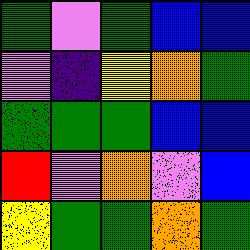[["green", "violet", "green", "blue", "blue"], ["violet", "indigo", "yellow", "orange", "green"], ["green", "green", "green", "blue", "blue"], ["red", "violet", "orange", "violet", "blue"], ["yellow", "green", "green", "orange", "green"]]